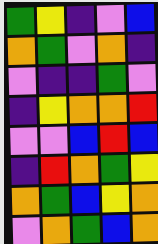[["green", "yellow", "indigo", "violet", "blue"], ["orange", "green", "violet", "orange", "indigo"], ["violet", "indigo", "indigo", "green", "violet"], ["indigo", "yellow", "orange", "orange", "red"], ["violet", "violet", "blue", "red", "blue"], ["indigo", "red", "orange", "green", "yellow"], ["orange", "green", "blue", "yellow", "orange"], ["violet", "orange", "green", "blue", "orange"]]